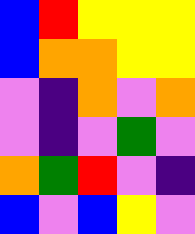[["blue", "red", "yellow", "yellow", "yellow"], ["blue", "orange", "orange", "yellow", "yellow"], ["violet", "indigo", "orange", "violet", "orange"], ["violet", "indigo", "violet", "green", "violet"], ["orange", "green", "red", "violet", "indigo"], ["blue", "violet", "blue", "yellow", "violet"]]